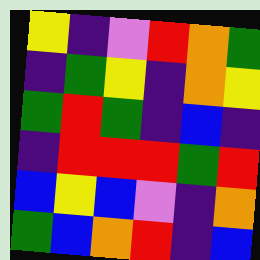[["yellow", "indigo", "violet", "red", "orange", "green"], ["indigo", "green", "yellow", "indigo", "orange", "yellow"], ["green", "red", "green", "indigo", "blue", "indigo"], ["indigo", "red", "red", "red", "green", "red"], ["blue", "yellow", "blue", "violet", "indigo", "orange"], ["green", "blue", "orange", "red", "indigo", "blue"]]